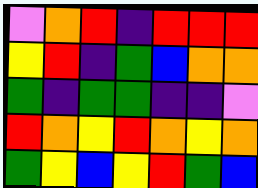[["violet", "orange", "red", "indigo", "red", "red", "red"], ["yellow", "red", "indigo", "green", "blue", "orange", "orange"], ["green", "indigo", "green", "green", "indigo", "indigo", "violet"], ["red", "orange", "yellow", "red", "orange", "yellow", "orange"], ["green", "yellow", "blue", "yellow", "red", "green", "blue"]]